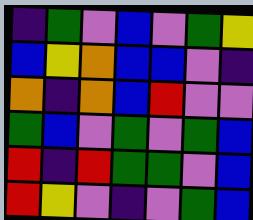[["indigo", "green", "violet", "blue", "violet", "green", "yellow"], ["blue", "yellow", "orange", "blue", "blue", "violet", "indigo"], ["orange", "indigo", "orange", "blue", "red", "violet", "violet"], ["green", "blue", "violet", "green", "violet", "green", "blue"], ["red", "indigo", "red", "green", "green", "violet", "blue"], ["red", "yellow", "violet", "indigo", "violet", "green", "blue"]]